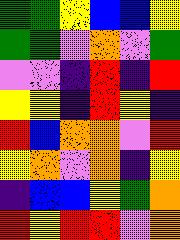[["green", "green", "yellow", "blue", "blue", "yellow"], ["green", "green", "violet", "orange", "violet", "green"], ["violet", "violet", "indigo", "red", "indigo", "red"], ["yellow", "yellow", "indigo", "red", "yellow", "indigo"], ["red", "blue", "orange", "orange", "violet", "red"], ["yellow", "orange", "violet", "orange", "indigo", "yellow"], ["indigo", "blue", "blue", "yellow", "green", "orange"], ["red", "yellow", "red", "red", "violet", "orange"]]